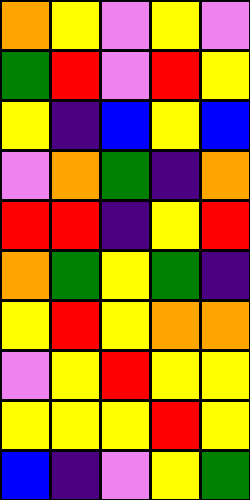[["orange", "yellow", "violet", "yellow", "violet"], ["green", "red", "violet", "red", "yellow"], ["yellow", "indigo", "blue", "yellow", "blue"], ["violet", "orange", "green", "indigo", "orange"], ["red", "red", "indigo", "yellow", "red"], ["orange", "green", "yellow", "green", "indigo"], ["yellow", "red", "yellow", "orange", "orange"], ["violet", "yellow", "red", "yellow", "yellow"], ["yellow", "yellow", "yellow", "red", "yellow"], ["blue", "indigo", "violet", "yellow", "green"]]